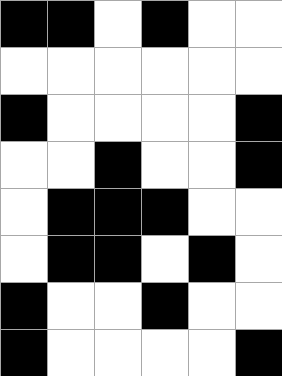[["black", "black", "white", "black", "white", "white"], ["white", "white", "white", "white", "white", "white"], ["black", "white", "white", "white", "white", "black"], ["white", "white", "black", "white", "white", "black"], ["white", "black", "black", "black", "white", "white"], ["white", "black", "black", "white", "black", "white"], ["black", "white", "white", "black", "white", "white"], ["black", "white", "white", "white", "white", "black"]]